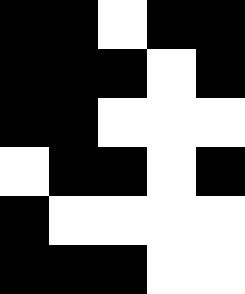[["black", "black", "white", "black", "black"], ["black", "black", "black", "white", "black"], ["black", "black", "white", "white", "white"], ["white", "black", "black", "white", "black"], ["black", "white", "white", "white", "white"], ["black", "black", "black", "white", "white"]]